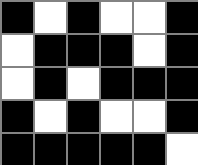[["black", "white", "black", "white", "white", "black"], ["white", "black", "black", "black", "white", "black"], ["white", "black", "white", "black", "black", "black"], ["black", "white", "black", "white", "white", "black"], ["black", "black", "black", "black", "black", "white"]]